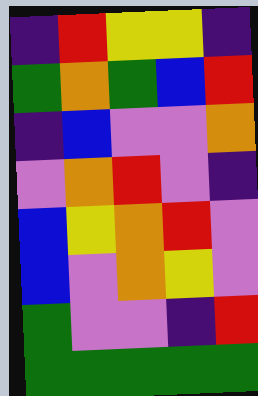[["indigo", "red", "yellow", "yellow", "indigo"], ["green", "orange", "green", "blue", "red"], ["indigo", "blue", "violet", "violet", "orange"], ["violet", "orange", "red", "violet", "indigo"], ["blue", "yellow", "orange", "red", "violet"], ["blue", "violet", "orange", "yellow", "violet"], ["green", "violet", "violet", "indigo", "red"], ["green", "green", "green", "green", "green"]]